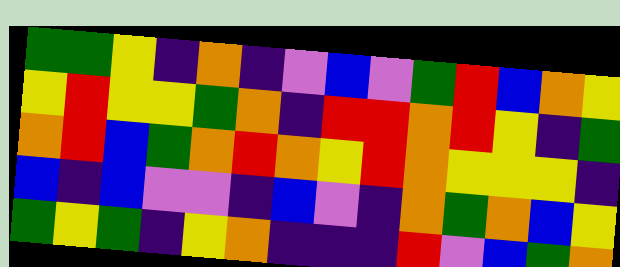[["green", "green", "yellow", "indigo", "orange", "indigo", "violet", "blue", "violet", "green", "red", "blue", "orange", "yellow"], ["yellow", "red", "yellow", "yellow", "green", "orange", "indigo", "red", "red", "orange", "red", "yellow", "indigo", "green"], ["orange", "red", "blue", "green", "orange", "red", "orange", "yellow", "red", "orange", "yellow", "yellow", "yellow", "indigo"], ["blue", "indigo", "blue", "violet", "violet", "indigo", "blue", "violet", "indigo", "orange", "green", "orange", "blue", "yellow"], ["green", "yellow", "green", "indigo", "yellow", "orange", "indigo", "indigo", "indigo", "red", "violet", "blue", "green", "orange"]]